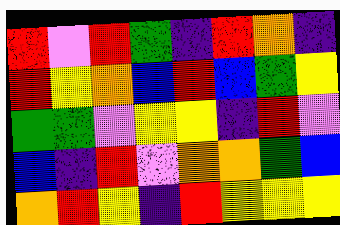[["red", "violet", "red", "green", "indigo", "red", "orange", "indigo"], ["red", "yellow", "orange", "blue", "red", "blue", "green", "yellow"], ["green", "green", "violet", "yellow", "yellow", "indigo", "red", "violet"], ["blue", "indigo", "red", "violet", "orange", "orange", "green", "blue"], ["orange", "red", "yellow", "indigo", "red", "yellow", "yellow", "yellow"]]